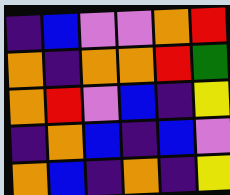[["indigo", "blue", "violet", "violet", "orange", "red"], ["orange", "indigo", "orange", "orange", "red", "green"], ["orange", "red", "violet", "blue", "indigo", "yellow"], ["indigo", "orange", "blue", "indigo", "blue", "violet"], ["orange", "blue", "indigo", "orange", "indigo", "yellow"]]